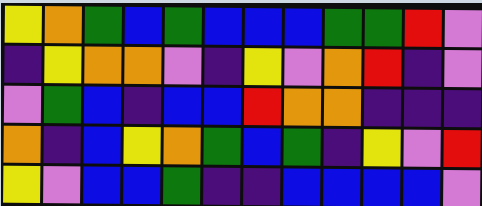[["yellow", "orange", "green", "blue", "green", "blue", "blue", "blue", "green", "green", "red", "violet"], ["indigo", "yellow", "orange", "orange", "violet", "indigo", "yellow", "violet", "orange", "red", "indigo", "violet"], ["violet", "green", "blue", "indigo", "blue", "blue", "red", "orange", "orange", "indigo", "indigo", "indigo"], ["orange", "indigo", "blue", "yellow", "orange", "green", "blue", "green", "indigo", "yellow", "violet", "red"], ["yellow", "violet", "blue", "blue", "green", "indigo", "indigo", "blue", "blue", "blue", "blue", "violet"]]